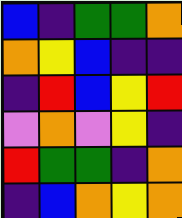[["blue", "indigo", "green", "green", "orange"], ["orange", "yellow", "blue", "indigo", "indigo"], ["indigo", "red", "blue", "yellow", "red"], ["violet", "orange", "violet", "yellow", "indigo"], ["red", "green", "green", "indigo", "orange"], ["indigo", "blue", "orange", "yellow", "orange"]]